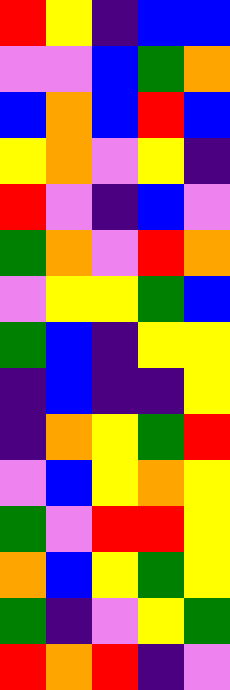[["red", "yellow", "indigo", "blue", "blue"], ["violet", "violet", "blue", "green", "orange"], ["blue", "orange", "blue", "red", "blue"], ["yellow", "orange", "violet", "yellow", "indigo"], ["red", "violet", "indigo", "blue", "violet"], ["green", "orange", "violet", "red", "orange"], ["violet", "yellow", "yellow", "green", "blue"], ["green", "blue", "indigo", "yellow", "yellow"], ["indigo", "blue", "indigo", "indigo", "yellow"], ["indigo", "orange", "yellow", "green", "red"], ["violet", "blue", "yellow", "orange", "yellow"], ["green", "violet", "red", "red", "yellow"], ["orange", "blue", "yellow", "green", "yellow"], ["green", "indigo", "violet", "yellow", "green"], ["red", "orange", "red", "indigo", "violet"]]